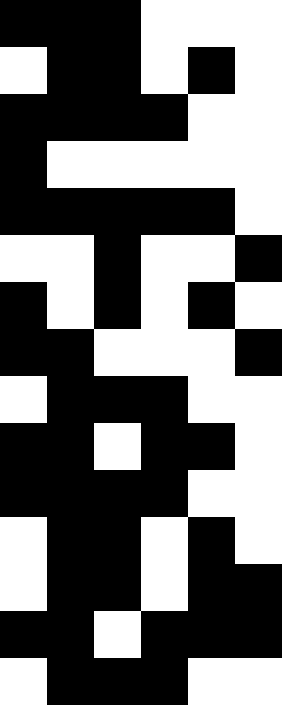[["black", "black", "black", "white", "white", "white"], ["white", "black", "black", "white", "black", "white"], ["black", "black", "black", "black", "white", "white"], ["black", "white", "white", "white", "white", "white"], ["black", "black", "black", "black", "black", "white"], ["white", "white", "black", "white", "white", "black"], ["black", "white", "black", "white", "black", "white"], ["black", "black", "white", "white", "white", "black"], ["white", "black", "black", "black", "white", "white"], ["black", "black", "white", "black", "black", "white"], ["black", "black", "black", "black", "white", "white"], ["white", "black", "black", "white", "black", "white"], ["white", "black", "black", "white", "black", "black"], ["black", "black", "white", "black", "black", "black"], ["white", "black", "black", "black", "white", "white"]]